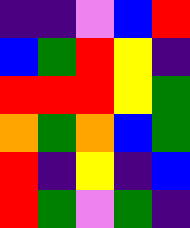[["indigo", "indigo", "violet", "blue", "red"], ["blue", "green", "red", "yellow", "indigo"], ["red", "red", "red", "yellow", "green"], ["orange", "green", "orange", "blue", "green"], ["red", "indigo", "yellow", "indigo", "blue"], ["red", "green", "violet", "green", "indigo"]]